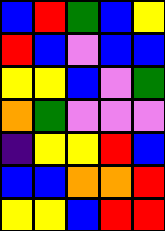[["blue", "red", "green", "blue", "yellow"], ["red", "blue", "violet", "blue", "blue"], ["yellow", "yellow", "blue", "violet", "green"], ["orange", "green", "violet", "violet", "violet"], ["indigo", "yellow", "yellow", "red", "blue"], ["blue", "blue", "orange", "orange", "red"], ["yellow", "yellow", "blue", "red", "red"]]